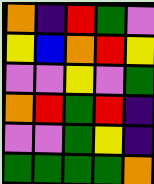[["orange", "indigo", "red", "green", "violet"], ["yellow", "blue", "orange", "red", "yellow"], ["violet", "violet", "yellow", "violet", "green"], ["orange", "red", "green", "red", "indigo"], ["violet", "violet", "green", "yellow", "indigo"], ["green", "green", "green", "green", "orange"]]